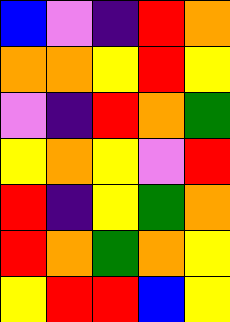[["blue", "violet", "indigo", "red", "orange"], ["orange", "orange", "yellow", "red", "yellow"], ["violet", "indigo", "red", "orange", "green"], ["yellow", "orange", "yellow", "violet", "red"], ["red", "indigo", "yellow", "green", "orange"], ["red", "orange", "green", "orange", "yellow"], ["yellow", "red", "red", "blue", "yellow"]]